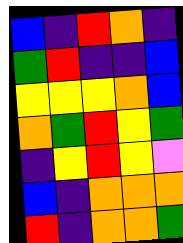[["blue", "indigo", "red", "orange", "indigo"], ["green", "red", "indigo", "indigo", "blue"], ["yellow", "yellow", "yellow", "orange", "blue"], ["orange", "green", "red", "yellow", "green"], ["indigo", "yellow", "red", "yellow", "violet"], ["blue", "indigo", "orange", "orange", "orange"], ["red", "indigo", "orange", "orange", "green"]]